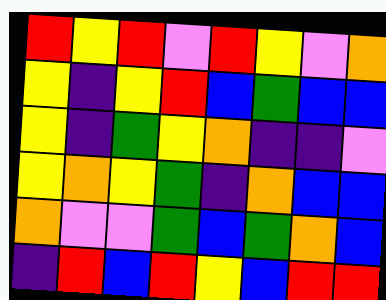[["red", "yellow", "red", "violet", "red", "yellow", "violet", "orange"], ["yellow", "indigo", "yellow", "red", "blue", "green", "blue", "blue"], ["yellow", "indigo", "green", "yellow", "orange", "indigo", "indigo", "violet"], ["yellow", "orange", "yellow", "green", "indigo", "orange", "blue", "blue"], ["orange", "violet", "violet", "green", "blue", "green", "orange", "blue"], ["indigo", "red", "blue", "red", "yellow", "blue", "red", "red"]]